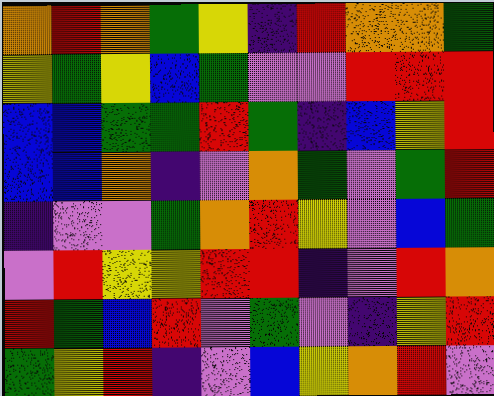[["orange", "red", "orange", "green", "yellow", "indigo", "red", "orange", "orange", "green"], ["yellow", "green", "yellow", "blue", "green", "violet", "violet", "red", "red", "red"], ["blue", "blue", "green", "green", "red", "green", "indigo", "blue", "yellow", "red"], ["blue", "blue", "orange", "indigo", "violet", "orange", "green", "violet", "green", "red"], ["indigo", "violet", "violet", "green", "orange", "red", "yellow", "violet", "blue", "green"], ["violet", "red", "yellow", "yellow", "red", "red", "indigo", "violet", "red", "orange"], ["red", "green", "blue", "red", "violet", "green", "violet", "indigo", "yellow", "red"], ["green", "yellow", "red", "indigo", "violet", "blue", "yellow", "orange", "red", "violet"]]